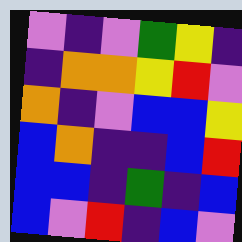[["violet", "indigo", "violet", "green", "yellow", "indigo"], ["indigo", "orange", "orange", "yellow", "red", "violet"], ["orange", "indigo", "violet", "blue", "blue", "yellow"], ["blue", "orange", "indigo", "indigo", "blue", "red"], ["blue", "blue", "indigo", "green", "indigo", "blue"], ["blue", "violet", "red", "indigo", "blue", "violet"]]